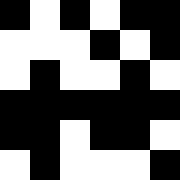[["black", "white", "black", "white", "black", "black"], ["white", "white", "white", "black", "white", "black"], ["white", "black", "white", "white", "black", "white"], ["black", "black", "black", "black", "black", "black"], ["black", "black", "white", "black", "black", "white"], ["white", "black", "white", "white", "white", "black"]]